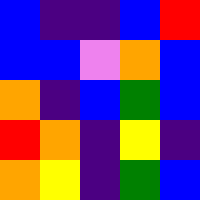[["blue", "indigo", "indigo", "blue", "red"], ["blue", "blue", "violet", "orange", "blue"], ["orange", "indigo", "blue", "green", "blue"], ["red", "orange", "indigo", "yellow", "indigo"], ["orange", "yellow", "indigo", "green", "blue"]]